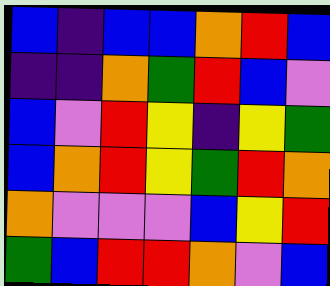[["blue", "indigo", "blue", "blue", "orange", "red", "blue"], ["indigo", "indigo", "orange", "green", "red", "blue", "violet"], ["blue", "violet", "red", "yellow", "indigo", "yellow", "green"], ["blue", "orange", "red", "yellow", "green", "red", "orange"], ["orange", "violet", "violet", "violet", "blue", "yellow", "red"], ["green", "blue", "red", "red", "orange", "violet", "blue"]]